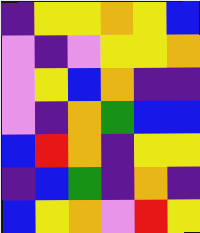[["indigo", "yellow", "yellow", "orange", "yellow", "blue"], ["violet", "indigo", "violet", "yellow", "yellow", "orange"], ["violet", "yellow", "blue", "orange", "indigo", "indigo"], ["violet", "indigo", "orange", "green", "blue", "blue"], ["blue", "red", "orange", "indigo", "yellow", "yellow"], ["indigo", "blue", "green", "indigo", "orange", "indigo"], ["blue", "yellow", "orange", "violet", "red", "yellow"]]